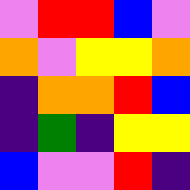[["violet", "red", "red", "blue", "violet"], ["orange", "violet", "yellow", "yellow", "orange"], ["indigo", "orange", "orange", "red", "blue"], ["indigo", "green", "indigo", "yellow", "yellow"], ["blue", "violet", "violet", "red", "indigo"]]